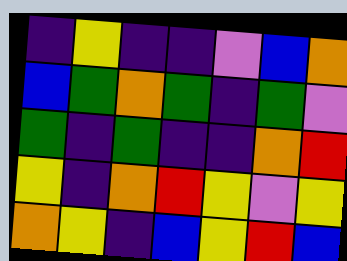[["indigo", "yellow", "indigo", "indigo", "violet", "blue", "orange"], ["blue", "green", "orange", "green", "indigo", "green", "violet"], ["green", "indigo", "green", "indigo", "indigo", "orange", "red"], ["yellow", "indigo", "orange", "red", "yellow", "violet", "yellow"], ["orange", "yellow", "indigo", "blue", "yellow", "red", "blue"]]